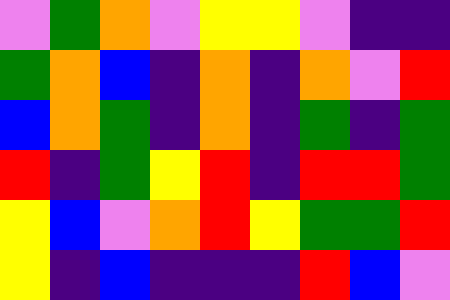[["violet", "green", "orange", "violet", "yellow", "yellow", "violet", "indigo", "indigo"], ["green", "orange", "blue", "indigo", "orange", "indigo", "orange", "violet", "red"], ["blue", "orange", "green", "indigo", "orange", "indigo", "green", "indigo", "green"], ["red", "indigo", "green", "yellow", "red", "indigo", "red", "red", "green"], ["yellow", "blue", "violet", "orange", "red", "yellow", "green", "green", "red"], ["yellow", "indigo", "blue", "indigo", "indigo", "indigo", "red", "blue", "violet"]]